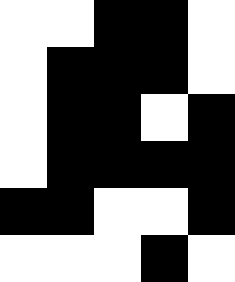[["white", "white", "black", "black", "white"], ["white", "black", "black", "black", "white"], ["white", "black", "black", "white", "black"], ["white", "black", "black", "black", "black"], ["black", "black", "white", "white", "black"], ["white", "white", "white", "black", "white"]]